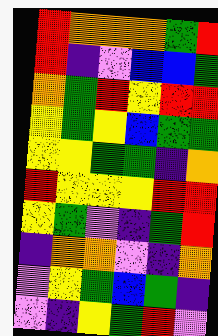[["red", "orange", "orange", "orange", "green", "red"], ["red", "indigo", "violet", "blue", "blue", "green"], ["orange", "green", "red", "yellow", "red", "red"], ["yellow", "green", "yellow", "blue", "green", "green"], ["yellow", "yellow", "green", "green", "indigo", "orange"], ["red", "yellow", "yellow", "yellow", "red", "red"], ["yellow", "green", "violet", "indigo", "green", "red"], ["indigo", "orange", "orange", "violet", "indigo", "orange"], ["violet", "yellow", "green", "blue", "green", "indigo"], ["violet", "indigo", "yellow", "green", "red", "violet"]]